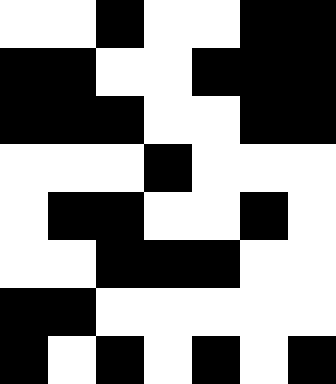[["white", "white", "black", "white", "white", "black", "black"], ["black", "black", "white", "white", "black", "black", "black"], ["black", "black", "black", "white", "white", "black", "black"], ["white", "white", "white", "black", "white", "white", "white"], ["white", "black", "black", "white", "white", "black", "white"], ["white", "white", "black", "black", "black", "white", "white"], ["black", "black", "white", "white", "white", "white", "white"], ["black", "white", "black", "white", "black", "white", "black"]]